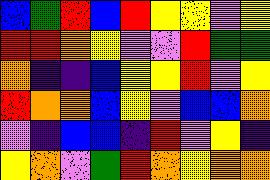[["blue", "green", "red", "blue", "red", "yellow", "yellow", "violet", "yellow"], ["red", "red", "orange", "yellow", "violet", "violet", "red", "green", "green"], ["orange", "indigo", "indigo", "blue", "yellow", "yellow", "red", "violet", "yellow"], ["red", "orange", "orange", "blue", "yellow", "violet", "blue", "blue", "orange"], ["violet", "indigo", "blue", "blue", "indigo", "red", "violet", "yellow", "indigo"], ["yellow", "orange", "violet", "green", "red", "orange", "yellow", "orange", "orange"]]